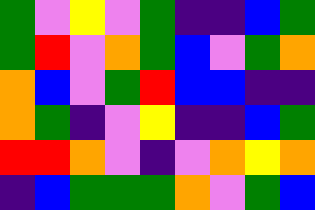[["green", "violet", "yellow", "violet", "green", "indigo", "indigo", "blue", "green"], ["green", "red", "violet", "orange", "green", "blue", "violet", "green", "orange"], ["orange", "blue", "violet", "green", "red", "blue", "blue", "indigo", "indigo"], ["orange", "green", "indigo", "violet", "yellow", "indigo", "indigo", "blue", "green"], ["red", "red", "orange", "violet", "indigo", "violet", "orange", "yellow", "orange"], ["indigo", "blue", "green", "green", "green", "orange", "violet", "green", "blue"]]